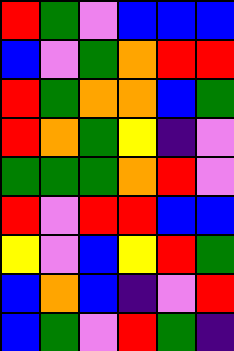[["red", "green", "violet", "blue", "blue", "blue"], ["blue", "violet", "green", "orange", "red", "red"], ["red", "green", "orange", "orange", "blue", "green"], ["red", "orange", "green", "yellow", "indigo", "violet"], ["green", "green", "green", "orange", "red", "violet"], ["red", "violet", "red", "red", "blue", "blue"], ["yellow", "violet", "blue", "yellow", "red", "green"], ["blue", "orange", "blue", "indigo", "violet", "red"], ["blue", "green", "violet", "red", "green", "indigo"]]